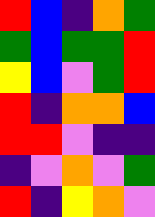[["red", "blue", "indigo", "orange", "green"], ["green", "blue", "green", "green", "red"], ["yellow", "blue", "violet", "green", "red"], ["red", "indigo", "orange", "orange", "blue"], ["red", "red", "violet", "indigo", "indigo"], ["indigo", "violet", "orange", "violet", "green"], ["red", "indigo", "yellow", "orange", "violet"]]